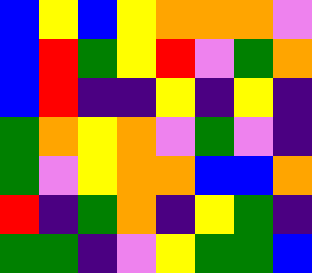[["blue", "yellow", "blue", "yellow", "orange", "orange", "orange", "violet"], ["blue", "red", "green", "yellow", "red", "violet", "green", "orange"], ["blue", "red", "indigo", "indigo", "yellow", "indigo", "yellow", "indigo"], ["green", "orange", "yellow", "orange", "violet", "green", "violet", "indigo"], ["green", "violet", "yellow", "orange", "orange", "blue", "blue", "orange"], ["red", "indigo", "green", "orange", "indigo", "yellow", "green", "indigo"], ["green", "green", "indigo", "violet", "yellow", "green", "green", "blue"]]